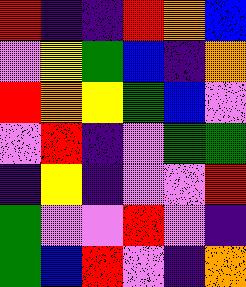[["red", "indigo", "indigo", "red", "orange", "blue"], ["violet", "yellow", "green", "blue", "indigo", "orange"], ["red", "orange", "yellow", "green", "blue", "violet"], ["violet", "red", "indigo", "violet", "green", "green"], ["indigo", "yellow", "indigo", "violet", "violet", "red"], ["green", "violet", "violet", "red", "violet", "indigo"], ["green", "blue", "red", "violet", "indigo", "orange"]]